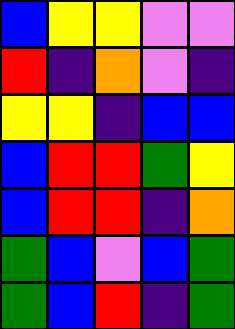[["blue", "yellow", "yellow", "violet", "violet"], ["red", "indigo", "orange", "violet", "indigo"], ["yellow", "yellow", "indigo", "blue", "blue"], ["blue", "red", "red", "green", "yellow"], ["blue", "red", "red", "indigo", "orange"], ["green", "blue", "violet", "blue", "green"], ["green", "blue", "red", "indigo", "green"]]